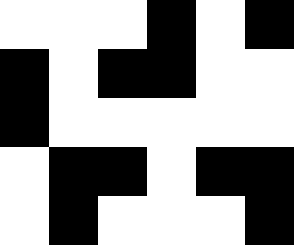[["white", "white", "white", "black", "white", "black"], ["black", "white", "black", "black", "white", "white"], ["black", "white", "white", "white", "white", "white"], ["white", "black", "black", "white", "black", "black"], ["white", "black", "white", "white", "white", "black"]]